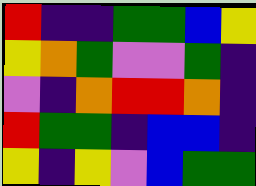[["red", "indigo", "indigo", "green", "green", "blue", "yellow"], ["yellow", "orange", "green", "violet", "violet", "green", "indigo"], ["violet", "indigo", "orange", "red", "red", "orange", "indigo"], ["red", "green", "green", "indigo", "blue", "blue", "indigo"], ["yellow", "indigo", "yellow", "violet", "blue", "green", "green"]]